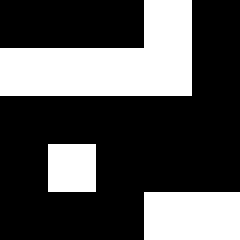[["black", "black", "black", "white", "black"], ["white", "white", "white", "white", "black"], ["black", "black", "black", "black", "black"], ["black", "white", "black", "black", "black"], ["black", "black", "black", "white", "white"]]